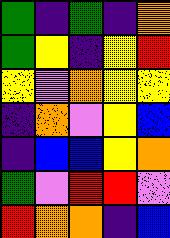[["green", "indigo", "green", "indigo", "orange"], ["green", "yellow", "indigo", "yellow", "red"], ["yellow", "violet", "orange", "yellow", "yellow"], ["indigo", "orange", "violet", "yellow", "blue"], ["indigo", "blue", "blue", "yellow", "orange"], ["green", "violet", "red", "red", "violet"], ["red", "orange", "orange", "indigo", "blue"]]